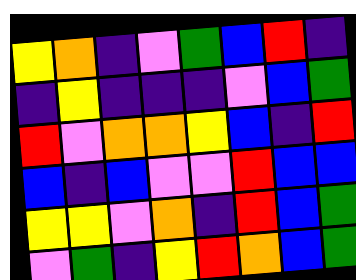[["yellow", "orange", "indigo", "violet", "green", "blue", "red", "indigo"], ["indigo", "yellow", "indigo", "indigo", "indigo", "violet", "blue", "green"], ["red", "violet", "orange", "orange", "yellow", "blue", "indigo", "red"], ["blue", "indigo", "blue", "violet", "violet", "red", "blue", "blue"], ["yellow", "yellow", "violet", "orange", "indigo", "red", "blue", "green"], ["violet", "green", "indigo", "yellow", "red", "orange", "blue", "green"]]